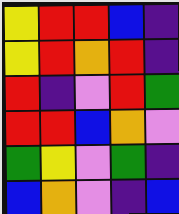[["yellow", "red", "red", "blue", "indigo"], ["yellow", "red", "orange", "red", "indigo"], ["red", "indigo", "violet", "red", "green"], ["red", "red", "blue", "orange", "violet"], ["green", "yellow", "violet", "green", "indigo"], ["blue", "orange", "violet", "indigo", "blue"]]